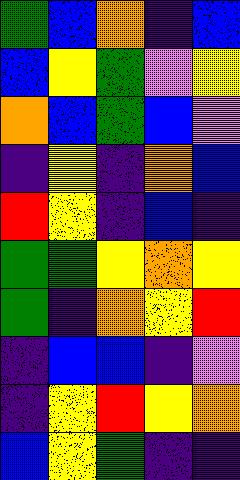[["green", "blue", "orange", "indigo", "blue"], ["blue", "yellow", "green", "violet", "yellow"], ["orange", "blue", "green", "blue", "violet"], ["indigo", "yellow", "indigo", "orange", "blue"], ["red", "yellow", "indigo", "blue", "indigo"], ["green", "green", "yellow", "orange", "yellow"], ["green", "indigo", "orange", "yellow", "red"], ["indigo", "blue", "blue", "indigo", "violet"], ["indigo", "yellow", "red", "yellow", "orange"], ["blue", "yellow", "green", "indigo", "indigo"]]